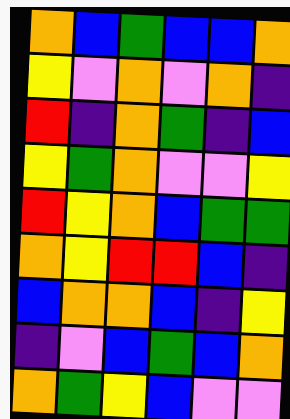[["orange", "blue", "green", "blue", "blue", "orange"], ["yellow", "violet", "orange", "violet", "orange", "indigo"], ["red", "indigo", "orange", "green", "indigo", "blue"], ["yellow", "green", "orange", "violet", "violet", "yellow"], ["red", "yellow", "orange", "blue", "green", "green"], ["orange", "yellow", "red", "red", "blue", "indigo"], ["blue", "orange", "orange", "blue", "indigo", "yellow"], ["indigo", "violet", "blue", "green", "blue", "orange"], ["orange", "green", "yellow", "blue", "violet", "violet"]]